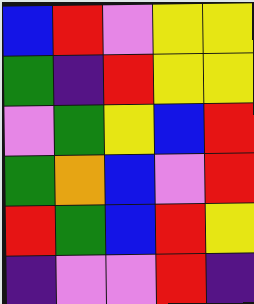[["blue", "red", "violet", "yellow", "yellow"], ["green", "indigo", "red", "yellow", "yellow"], ["violet", "green", "yellow", "blue", "red"], ["green", "orange", "blue", "violet", "red"], ["red", "green", "blue", "red", "yellow"], ["indigo", "violet", "violet", "red", "indigo"]]